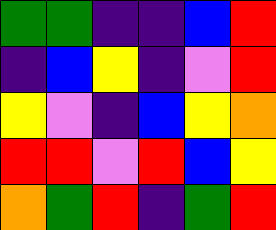[["green", "green", "indigo", "indigo", "blue", "red"], ["indigo", "blue", "yellow", "indigo", "violet", "red"], ["yellow", "violet", "indigo", "blue", "yellow", "orange"], ["red", "red", "violet", "red", "blue", "yellow"], ["orange", "green", "red", "indigo", "green", "red"]]